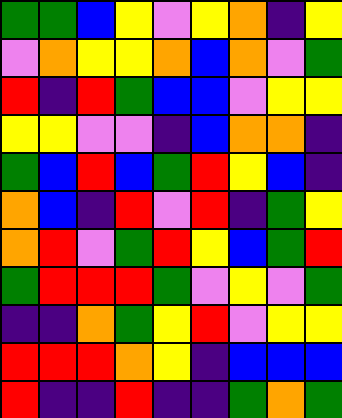[["green", "green", "blue", "yellow", "violet", "yellow", "orange", "indigo", "yellow"], ["violet", "orange", "yellow", "yellow", "orange", "blue", "orange", "violet", "green"], ["red", "indigo", "red", "green", "blue", "blue", "violet", "yellow", "yellow"], ["yellow", "yellow", "violet", "violet", "indigo", "blue", "orange", "orange", "indigo"], ["green", "blue", "red", "blue", "green", "red", "yellow", "blue", "indigo"], ["orange", "blue", "indigo", "red", "violet", "red", "indigo", "green", "yellow"], ["orange", "red", "violet", "green", "red", "yellow", "blue", "green", "red"], ["green", "red", "red", "red", "green", "violet", "yellow", "violet", "green"], ["indigo", "indigo", "orange", "green", "yellow", "red", "violet", "yellow", "yellow"], ["red", "red", "red", "orange", "yellow", "indigo", "blue", "blue", "blue"], ["red", "indigo", "indigo", "red", "indigo", "indigo", "green", "orange", "green"]]